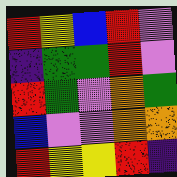[["red", "yellow", "blue", "red", "violet"], ["indigo", "green", "green", "red", "violet"], ["red", "green", "violet", "orange", "green"], ["blue", "violet", "violet", "orange", "orange"], ["red", "yellow", "yellow", "red", "indigo"]]